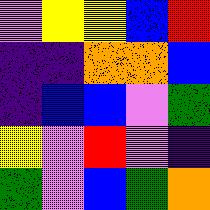[["violet", "yellow", "yellow", "blue", "red"], ["indigo", "indigo", "orange", "orange", "blue"], ["indigo", "blue", "blue", "violet", "green"], ["yellow", "violet", "red", "violet", "indigo"], ["green", "violet", "blue", "green", "orange"]]